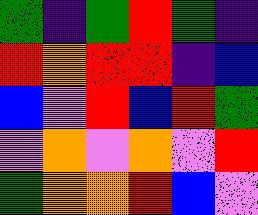[["green", "indigo", "green", "red", "green", "indigo"], ["red", "orange", "red", "red", "indigo", "blue"], ["blue", "violet", "red", "blue", "red", "green"], ["violet", "orange", "violet", "orange", "violet", "red"], ["green", "orange", "orange", "red", "blue", "violet"]]